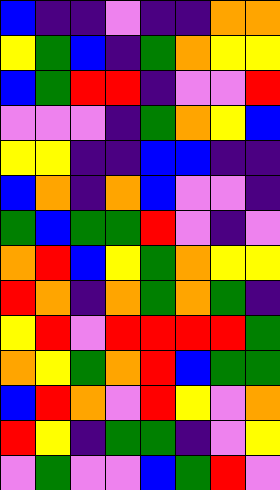[["blue", "indigo", "indigo", "violet", "indigo", "indigo", "orange", "orange"], ["yellow", "green", "blue", "indigo", "green", "orange", "yellow", "yellow"], ["blue", "green", "red", "red", "indigo", "violet", "violet", "red"], ["violet", "violet", "violet", "indigo", "green", "orange", "yellow", "blue"], ["yellow", "yellow", "indigo", "indigo", "blue", "blue", "indigo", "indigo"], ["blue", "orange", "indigo", "orange", "blue", "violet", "violet", "indigo"], ["green", "blue", "green", "green", "red", "violet", "indigo", "violet"], ["orange", "red", "blue", "yellow", "green", "orange", "yellow", "yellow"], ["red", "orange", "indigo", "orange", "green", "orange", "green", "indigo"], ["yellow", "red", "violet", "red", "red", "red", "red", "green"], ["orange", "yellow", "green", "orange", "red", "blue", "green", "green"], ["blue", "red", "orange", "violet", "red", "yellow", "violet", "orange"], ["red", "yellow", "indigo", "green", "green", "indigo", "violet", "yellow"], ["violet", "green", "violet", "violet", "blue", "green", "red", "violet"]]